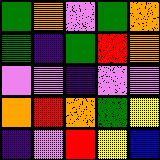[["green", "orange", "violet", "green", "orange"], ["green", "indigo", "green", "red", "orange"], ["violet", "violet", "indigo", "violet", "violet"], ["orange", "red", "orange", "green", "yellow"], ["indigo", "violet", "red", "yellow", "blue"]]